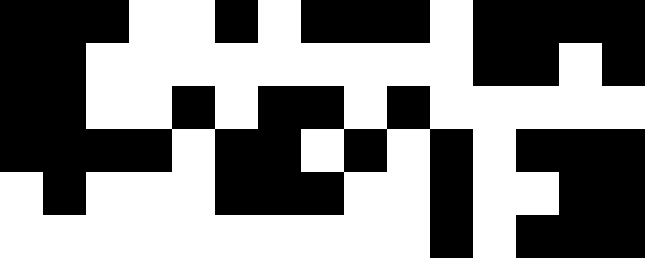[["black", "black", "black", "white", "white", "black", "white", "black", "black", "black", "white", "black", "black", "black", "black"], ["black", "black", "white", "white", "white", "white", "white", "white", "white", "white", "white", "black", "black", "white", "black"], ["black", "black", "white", "white", "black", "white", "black", "black", "white", "black", "white", "white", "white", "white", "white"], ["black", "black", "black", "black", "white", "black", "black", "white", "black", "white", "black", "white", "black", "black", "black"], ["white", "black", "white", "white", "white", "black", "black", "black", "white", "white", "black", "white", "white", "black", "black"], ["white", "white", "white", "white", "white", "white", "white", "white", "white", "white", "black", "white", "black", "black", "black"]]